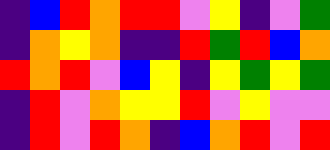[["indigo", "blue", "red", "orange", "red", "red", "violet", "yellow", "indigo", "violet", "green"], ["indigo", "orange", "yellow", "orange", "indigo", "indigo", "red", "green", "red", "blue", "orange"], ["red", "orange", "red", "violet", "blue", "yellow", "indigo", "yellow", "green", "yellow", "green"], ["indigo", "red", "violet", "orange", "yellow", "yellow", "red", "violet", "yellow", "violet", "violet"], ["indigo", "red", "violet", "red", "orange", "indigo", "blue", "orange", "red", "violet", "red"]]